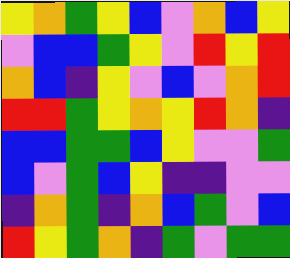[["yellow", "orange", "green", "yellow", "blue", "violet", "orange", "blue", "yellow"], ["violet", "blue", "blue", "green", "yellow", "violet", "red", "yellow", "red"], ["orange", "blue", "indigo", "yellow", "violet", "blue", "violet", "orange", "red"], ["red", "red", "green", "yellow", "orange", "yellow", "red", "orange", "indigo"], ["blue", "blue", "green", "green", "blue", "yellow", "violet", "violet", "green"], ["blue", "violet", "green", "blue", "yellow", "indigo", "indigo", "violet", "violet"], ["indigo", "orange", "green", "indigo", "orange", "blue", "green", "violet", "blue"], ["red", "yellow", "green", "orange", "indigo", "green", "violet", "green", "green"]]